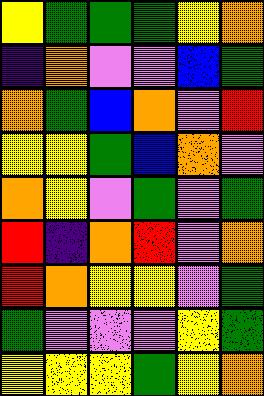[["yellow", "green", "green", "green", "yellow", "orange"], ["indigo", "orange", "violet", "violet", "blue", "green"], ["orange", "green", "blue", "orange", "violet", "red"], ["yellow", "yellow", "green", "blue", "orange", "violet"], ["orange", "yellow", "violet", "green", "violet", "green"], ["red", "indigo", "orange", "red", "violet", "orange"], ["red", "orange", "yellow", "yellow", "violet", "green"], ["green", "violet", "violet", "violet", "yellow", "green"], ["yellow", "yellow", "yellow", "green", "yellow", "orange"]]